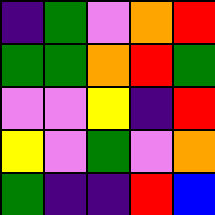[["indigo", "green", "violet", "orange", "red"], ["green", "green", "orange", "red", "green"], ["violet", "violet", "yellow", "indigo", "red"], ["yellow", "violet", "green", "violet", "orange"], ["green", "indigo", "indigo", "red", "blue"]]